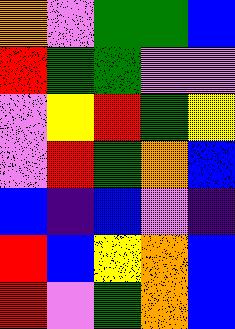[["orange", "violet", "green", "green", "blue"], ["red", "green", "green", "violet", "violet"], ["violet", "yellow", "red", "green", "yellow"], ["violet", "red", "green", "orange", "blue"], ["blue", "indigo", "blue", "violet", "indigo"], ["red", "blue", "yellow", "orange", "blue"], ["red", "violet", "green", "orange", "blue"]]